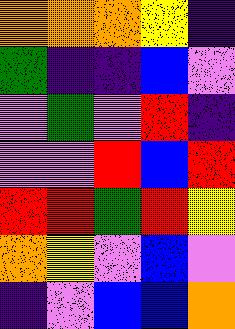[["orange", "orange", "orange", "yellow", "indigo"], ["green", "indigo", "indigo", "blue", "violet"], ["violet", "green", "violet", "red", "indigo"], ["violet", "violet", "red", "blue", "red"], ["red", "red", "green", "red", "yellow"], ["orange", "yellow", "violet", "blue", "violet"], ["indigo", "violet", "blue", "blue", "orange"]]